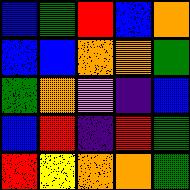[["blue", "green", "red", "blue", "orange"], ["blue", "blue", "orange", "orange", "green"], ["green", "orange", "violet", "indigo", "blue"], ["blue", "red", "indigo", "red", "green"], ["red", "yellow", "orange", "orange", "green"]]